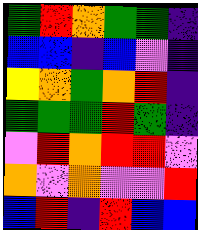[["green", "red", "orange", "green", "green", "indigo"], ["blue", "blue", "indigo", "blue", "violet", "indigo"], ["yellow", "orange", "green", "orange", "red", "indigo"], ["green", "green", "green", "red", "green", "indigo"], ["violet", "red", "orange", "red", "red", "violet"], ["orange", "violet", "orange", "violet", "violet", "red"], ["blue", "red", "indigo", "red", "blue", "blue"]]